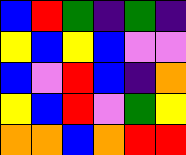[["blue", "red", "green", "indigo", "green", "indigo"], ["yellow", "blue", "yellow", "blue", "violet", "violet"], ["blue", "violet", "red", "blue", "indigo", "orange"], ["yellow", "blue", "red", "violet", "green", "yellow"], ["orange", "orange", "blue", "orange", "red", "red"]]